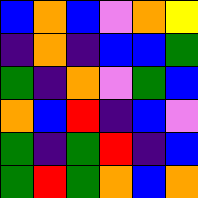[["blue", "orange", "blue", "violet", "orange", "yellow"], ["indigo", "orange", "indigo", "blue", "blue", "green"], ["green", "indigo", "orange", "violet", "green", "blue"], ["orange", "blue", "red", "indigo", "blue", "violet"], ["green", "indigo", "green", "red", "indigo", "blue"], ["green", "red", "green", "orange", "blue", "orange"]]